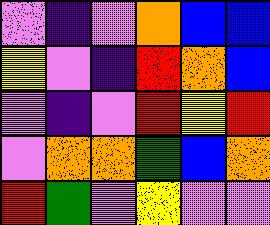[["violet", "indigo", "violet", "orange", "blue", "blue"], ["yellow", "violet", "indigo", "red", "orange", "blue"], ["violet", "indigo", "violet", "red", "yellow", "red"], ["violet", "orange", "orange", "green", "blue", "orange"], ["red", "green", "violet", "yellow", "violet", "violet"]]